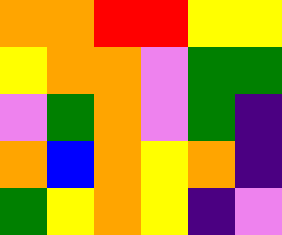[["orange", "orange", "red", "red", "yellow", "yellow"], ["yellow", "orange", "orange", "violet", "green", "green"], ["violet", "green", "orange", "violet", "green", "indigo"], ["orange", "blue", "orange", "yellow", "orange", "indigo"], ["green", "yellow", "orange", "yellow", "indigo", "violet"]]